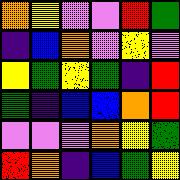[["orange", "yellow", "violet", "violet", "red", "green"], ["indigo", "blue", "orange", "violet", "yellow", "violet"], ["yellow", "green", "yellow", "green", "indigo", "red"], ["green", "indigo", "blue", "blue", "orange", "red"], ["violet", "violet", "violet", "orange", "yellow", "green"], ["red", "orange", "indigo", "blue", "green", "yellow"]]